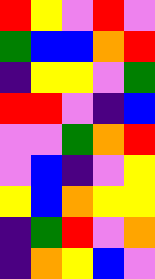[["red", "yellow", "violet", "red", "violet"], ["green", "blue", "blue", "orange", "red"], ["indigo", "yellow", "yellow", "violet", "green"], ["red", "red", "violet", "indigo", "blue"], ["violet", "violet", "green", "orange", "red"], ["violet", "blue", "indigo", "violet", "yellow"], ["yellow", "blue", "orange", "yellow", "yellow"], ["indigo", "green", "red", "violet", "orange"], ["indigo", "orange", "yellow", "blue", "violet"]]